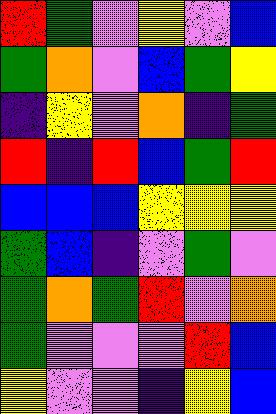[["red", "green", "violet", "yellow", "violet", "blue"], ["green", "orange", "violet", "blue", "green", "yellow"], ["indigo", "yellow", "violet", "orange", "indigo", "green"], ["red", "indigo", "red", "blue", "green", "red"], ["blue", "blue", "blue", "yellow", "yellow", "yellow"], ["green", "blue", "indigo", "violet", "green", "violet"], ["green", "orange", "green", "red", "violet", "orange"], ["green", "violet", "violet", "violet", "red", "blue"], ["yellow", "violet", "violet", "indigo", "yellow", "blue"]]